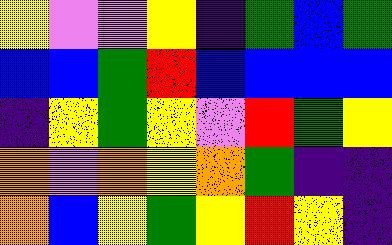[["yellow", "violet", "violet", "yellow", "indigo", "green", "blue", "green"], ["blue", "blue", "green", "red", "blue", "blue", "blue", "blue"], ["indigo", "yellow", "green", "yellow", "violet", "red", "green", "yellow"], ["orange", "violet", "orange", "yellow", "orange", "green", "indigo", "indigo"], ["orange", "blue", "yellow", "green", "yellow", "red", "yellow", "indigo"]]